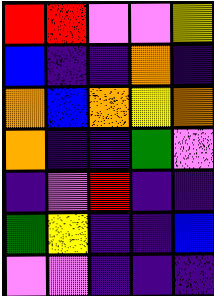[["red", "red", "violet", "violet", "yellow"], ["blue", "indigo", "indigo", "orange", "indigo"], ["orange", "blue", "orange", "yellow", "orange"], ["orange", "indigo", "indigo", "green", "violet"], ["indigo", "violet", "red", "indigo", "indigo"], ["green", "yellow", "indigo", "indigo", "blue"], ["violet", "violet", "indigo", "indigo", "indigo"]]